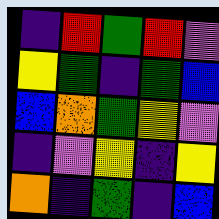[["indigo", "red", "green", "red", "violet"], ["yellow", "green", "indigo", "green", "blue"], ["blue", "orange", "green", "yellow", "violet"], ["indigo", "violet", "yellow", "indigo", "yellow"], ["orange", "indigo", "green", "indigo", "blue"]]